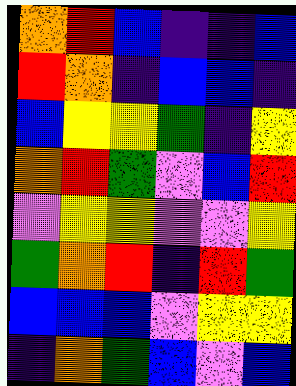[["orange", "red", "blue", "indigo", "indigo", "blue"], ["red", "orange", "indigo", "blue", "blue", "indigo"], ["blue", "yellow", "yellow", "green", "indigo", "yellow"], ["orange", "red", "green", "violet", "blue", "red"], ["violet", "yellow", "yellow", "violet", "violet", "yellow"], ["green", "orange", "red", "indigo", "red", "green"], ["blue", "blue", "blue", "violet", "yellow", "yellow"], ["indigo", "orange", "green", "blue", "violet", "blue"]]